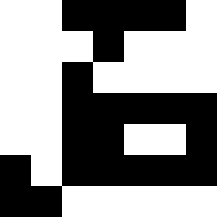[["white", "white", "black", "black", "black", "black", "white"], ["white", "white", "white", "black", "white", "white", "white"], ["white", "white", "black", "white", "white", "white", "white"], ["white", "white", "black", "black", "black", "black", "black"], ["white", "white", "black", "black", "white", "white", "black"], ["black", "white", "black", "black", "black", "black", "black"], ["black", "black", "white", "white", "white", "white", "white"]]